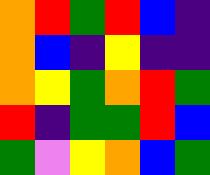[["orange", "red", "green", "red", "blue", "indigo"], ["orange", "blue", "indigo", "yellow", "indigo", "indigo"], ["orange", "yellow", "green", "orange", "red", "green"], ["red", "indigo", "green", "green", "red", "blue"], ["green", "violet", "yellow", "orange", "blue", "green"]]